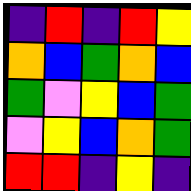[["indigo", "red", "indigo", "red", "yellow"], ["orange", "blue", "green", "orange", "blue"], ["green", "violet", "yellow", "blue", "green"], ["violet", "yellow", "blue", "orange", "green"], ["red", "red", "indigo", "yellow", "indigo"]]